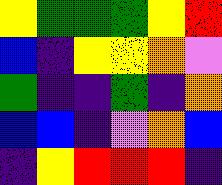[["yellow", "green", "green", "green", "yellow", "red"], ["blue", "indigo", "yellow", "yellow", "orange", "violet"], ["green", "indigo", "indigo", "green", "indigo", "orange"], ["blue", "blue", "indigo", "violet", "orange", "blue"], ["indigo", "yellow", "red", "red", "red", "indigo"]]